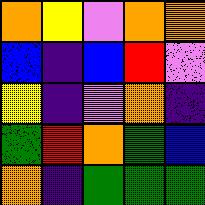[["orange", "yellow", "violet", "orange", "orange"], ["blue", "indigo", "blue", "red", "violet"], ["yellow", "indigo", "violet", "orange", "indigo"], ["green", "red", "orange", "green", "blue"], ["orange", "indigo", "green", "green", "green"]]